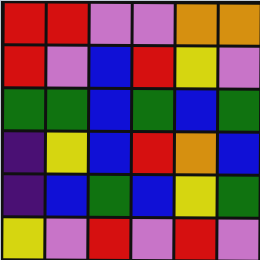[["red", "red", "violet", "violet", "orange", "orange"], ["red", "violet", "blue", "red", "yellow", "violet"], ["green", "green", "blue", "green", "blue", "green"], ["indigo", "yellow", "blue", "red", "orange", "blue"], ["indigo", "blue", "green", "blue", "yellow", "green"], ["yellow", "violet", "red", "violet", "red", "violet"]]